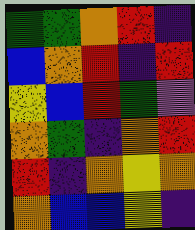[["green", "green", "orange", "red", "indigo"], ["blue", "orange", "red", "indigo", "red"], ["yellow", "blue", "red", "green", "violet"], ["orange", "green", "indigo", "orange", "red"], ["red", "indigo", "orange", "yellow", "orange"], ["orange", "blue", "blue", "yellow", "indigo"]]